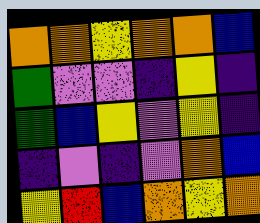[["orange", "orange", "yellow", "orange", "orange", "blue"], ["green", "violet", "violet", "indigo", "yellow", "indigo"], ["green", "blue", "yellow", "violet", "yellow", "indigo"], ["indigo", "violet", "indigo", "violet", "orange", "blue"], ["yellow", "red", "blue", "orange", "yellow", "orange"]]